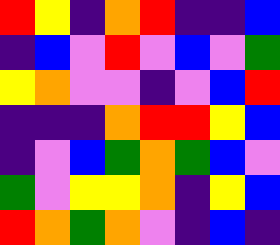[["red", "yellow", "indigo", "orange", "red", "indigo", "indigo", "blue"], ["indigo", "blue", "violet", "red", "violet", "blue", "violet", "green"], ["yellow", "orange", "violet", "violet", "indigo", "violet", "blue", "red"], ["indigo", "indigo", "indigo", "orange", "red", "red", "yellow", "blue"], ["indigo", "violet", "blue", "green", "orange", "green", "blue", "violet"], ["green", "violet", "yellow", "yellow", "orange", "indigo", "yellow", "blue"], ["red", "orange", "green", "orange", "violet", "indigo", "blue", "indigo"]]